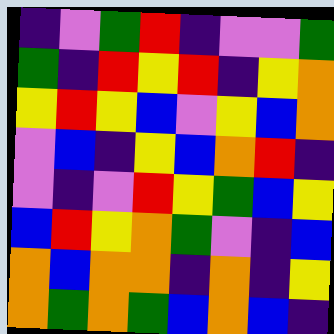[["indigo", "violet", "green", "red", "indigo", "violet", "violet", "green"], ["green", "indigo", "red", "yellow", "red", "indigo", "yellow", "orange"], ["yellow", "red", "yellow", "blue", "violet", "yellow", "blue", "orange"], ["violet", "blue", "indigo", "yellow", "blue", "orange", "red", "indigo"], ["violet", "indigo", "violet", "red", "yellow", "green", "blue", "yellow"], ["blue", "red", "yellow", "orange", "green", "violet", "indigo", "blue"], ["orange", "blue", "orange", "orange", "indigo", "orange", "indigo", "yellow"], ["orange", "green", "orange", "green", "blue", "orange", "blue", "indigo"]]